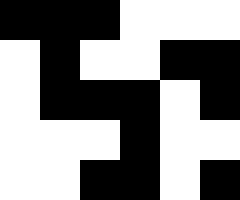[["black", "black", "black", "white", "white", "white"], ["white", "black", "white", "white", "black", "black"], ["white", "black", "black", "black", "white", "black"], ["white", "white", "white", "black", "white", "white"], ["white", "white", "black", "black", "white", "black"]]